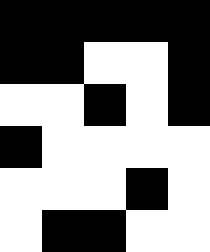[["black", "black", "black", "black", "black"], ["black", "black", "white", "white", "black"], ["white", "white", "black", "white", "black"], ["black", "white", "white", "white", "white"], ["white", "white", "white", "black", "white"], ["white", "black", "black", "white", "white"]]